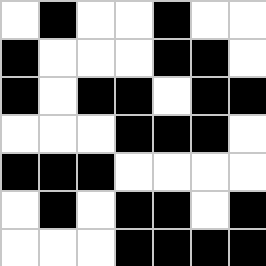[["white", "black", "white", "white", "black", "white", "white"], ["black", "white", "white", "white", "black", "black", "white"], ["black", "white", "black", "black", "white", "black", "black"], ["white", "white", "white", "black", "black", "black", "white"], ["black", "black", "black", "white", "white", "white", "white"], ["white", "black", "white", "black", "black", "white", "black"], ["white", "white", "white", "black", "black", "black", "black"]]